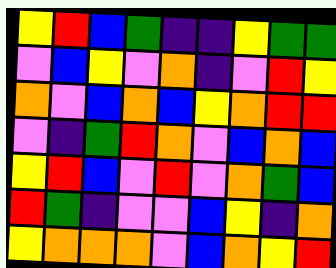[["yellow", "red", "blue", "green", "indigo", "indigo", "yellow", "green", "green"], ["violet", "blue", "yellow", "violet", "orange", "indigo", "violet", "red", "yellow"], ["orange", "violet", "blue", "orange", "blue", "yellow", "orange", "red", "red"], ["violet", "indigo", "green", "red", "orange", "violet", "blue", "orange", "blue"], ["yellow", "red", "blue", "violet", "red", "violet", "orange", "green", "blue"], ["red", "green", "indigo", "violet", "violet", "blue", "yellow", "indigo", "orange"], ["yellow", "orange", "orange", "orange", "violet", "blue", "orange", "yellow", "red"]]